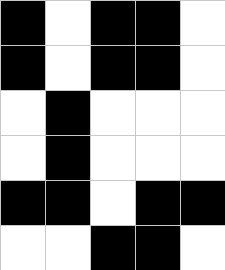[["black", "white", "black", "black", "white"], ["black", "white", "black", "black", "white"], ["white", "black", "white", "white", "white"], ["white", "black", "white", "white", "white"], ["black", "black", "white", "black", "black"], ["white", "white", "black", "black", "white"]]